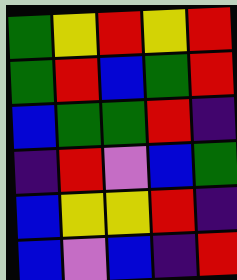[["green", "yellow", "red", "yellow", "red"], ["green", "red", "blue", "green", "red"], ["blue", "green", "green", "red", "indigo"], ["indigo", "red", "violet", "blue", "green"], ["blue", "yellow", "yellow", "red", "indigo"], ["blue", "violet", "blue", "indigo", "red"]]